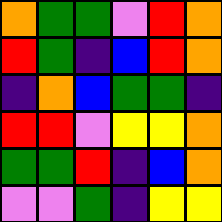[["orange", "green", "green", "violet", "red", "orange"], ["red", "green", "indigo", "blue", "red", "orange"], ["indigo", "orange", "blue", "green", "green", "indigo"], ["red", "red", "violet", "yellow", "yellow", "orange"], ["green", "green", "red", "indigo", "blue", "orange"], ["violet", "violet", "green", "indigo", "yellow", "yellow"]]